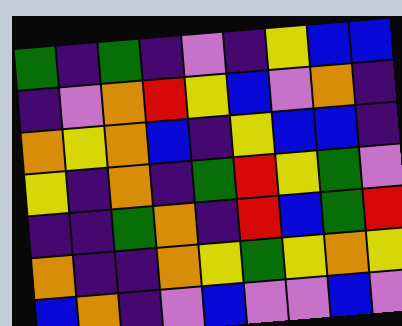[["green", "indigo", "green", "indigo", "violet", "indigo", "yellow", "blue", "blue"], ["indigo", "violet", "orange", "red", "yellow", "blue", "violet", "orange", "indigo"], ["orange", "yellow", "orange", "blue", "indigo", "yellow", "blue", "blue", "indigo"], ["yellow", "indigo", "orange", "indigo", "green", "red", "yellow", "green", "violet"], ["indigo", "indigo", "green", "orange", "indigo", "red", "blue", "green", "red"], ["orange", "indigo", "indigo", "orange", "yellow", "green", "yellow", "orange", "yellow"], ["blue", "orange", "indigo", "violet", "blue", "violet", "violet", "blue", "violet"]]